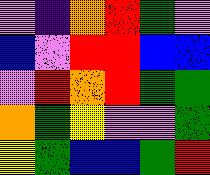[["violet", "indigo", "orange", "red", "green", "violet"], ["blue", "violet", "red", "red", "blue", "blue"], ["violet", "red", "orange", "red", "green", "green"], ["orange", "green", "yellow", "violet", "violet", "green"], ["yellow", "green", "blue", "blue", "green", "red"]]